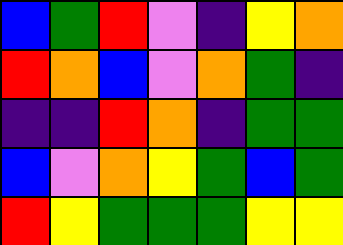[["blue", "green", "red", "violet", "indigo", "yellow", "orange"], ["red", "orange", "blue", "violet", "orange", "green", "indigo"], ["indigo", "indigo", "red", "orange", "indigo", "green", "green"], ["blue", "violet", "orange", "yellow", "green", "blue", "green"], ["red", "yellow", "green", "green", "green", "yellow", "yellow"]]